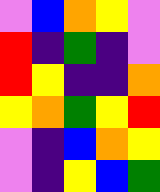[["violet", "blue", "orange", "yellow", "violet"], ["red", "indigo", "green", "indigo", "violet"], ["red", "yellow", "indigo", "indigo", "orange"], ["yellow", "orange", "green", "yellow", "red"], ["violet", "indigo", "blue", "orange", "yellow"], ["violet", "indigo", "yellow", "blue", "green"]]